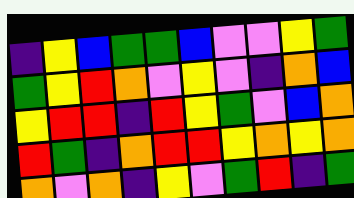[["indigo", "yellow", "blue", "green", "green", "blue", "violet", "violet", "yellow", "green"], ["green", "yellow", "red", "orange", "violet", "yellow", "violet", "indigo", "orange", "blue"], ["yellow", "red", "red", "indigo", "red", "yellow", "green", "violet", "blue", "orange"], ["red", "green", "indigo", "orange", "red", "red", "yellow", "orange", "yellow", "orange"], ["orange", "violet", "orange", "indigo", "yellow", "violet", "green", "red", "indigo", "green"]]